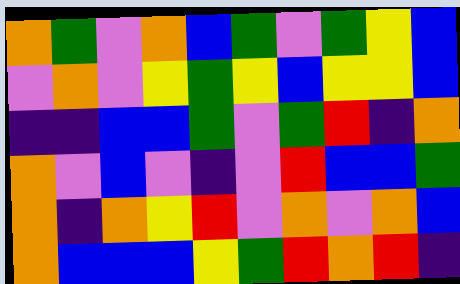[["orange", "green", "violet", "orange", "blue", "green", "violet", "green", "yellow", "blue"], ["violet", "orange", "violet", "yellow", "green", "yellow", "blue", "yellow", "yellow", "blue"], ["indigo", "indigo", "blue", "blue", "green", "violet", "green", "red", "indigo", "orange"], ["orange", "violet", "blue", "violet", "indigo", "violet", "red", "blue", "blue", "green"], ["orange", "indigo", "orange", "yellow", "red", "violet", "orange", "violet", "orange", "blue"], ["orange", "blue", "blue", "blue", "yellow", "green", "red", "orange", "red", "indigo"]]